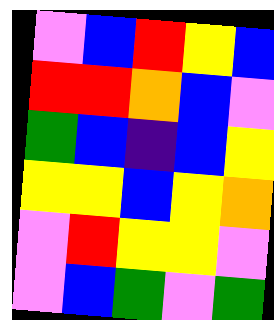[["violet", "blue", "red", "yellow", "blue"], ["red", "red", "orange", "blue", "violet"], ["green", "blue", "indigo", "blue", "yellow"], ["yellow", "yellow", "blue", "yellow", "orange"], ["violet", "red", "yellow", "yellow", "violet"], ["violet", "blue", "green", "violet", "green"]]